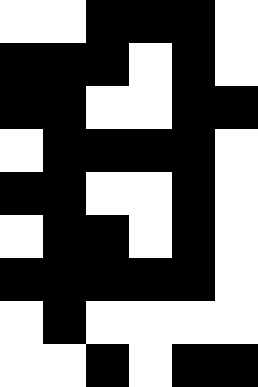[["white", "white", "black", "black", "black", "white"], ["black", "black", "black", "white", "black", "white"], ["black", "black", "white", "white", "black", "black"], ["white", "black", "black", "black", "black", "white"], ["black", "black", "white", "white", "black", "white"], ["white", "black", "black", "white", "black", "white"], ["black", "black", "black", "black", "black", "white"], ["white", "black", "white", "white", "white", "white"], ["white", "white", "black", "white", "black", "black"]]